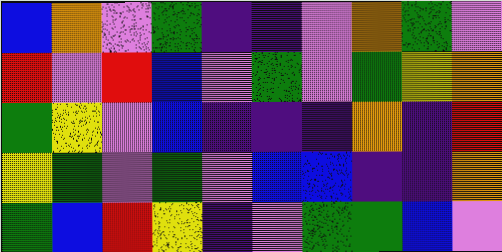[["blue", "orange", "violet", "green", "indigo", "indigo", "violet", "orange", "green", "violet"], ["red", "violet", "red", "blue", "violet", "green", "violet", "green", "yellow", "orange"], ["green", "yellow", "violet", "blue", "indigo", "indigo", "indigo", "orange", "indigo", "red"], ["yellow", "green", "violet", "green", "violet", "blue", "blue", "indigo", "indigo", "orange"], ["green", "blue", "red", "yellow", "indigo", "violet", "green", "green", "blue", "violet"]]